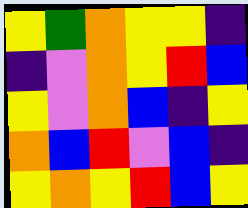[["yellow", "green", "orange", "yellow", "yellow", "indigo"], ["indigo", "violet", "orange", "yellow", "red", "blue"], ["yellow", "violet", "orange", "blue", "indigo", "yellow"], ["orange", "blue", "red", "violet", "blue", "indigo"], ["yellow", "orange", "yellow", "red", "blue", "yellow"]]